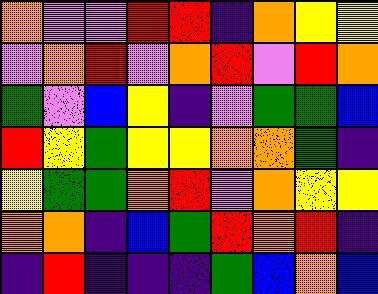[["orange", "violet", "violet", "red", "red", "indigo", "orange", "yellow", "yellow"], ["violet", "orange", "red", "violet", "orange", "red", "violet", "red", "orange"], ["green", "violet", "blue", "yellow", "indigo", "violet", "green", "green", "blue"], ["red", "yellow", "green", "yellow", "yellow", "orange", "orange", "green", "indigo"], ["yellow", "green", "green", "orange", "red", "violet", "orange", "yellow", "yellow"], ["orange", "orange", "indigo", "blue", "green", "red", "orange", "red", "indigo"], ["indigo", "red", "indigo", "indigo", "indigo", "green", "blue", "orange", "blue"]]